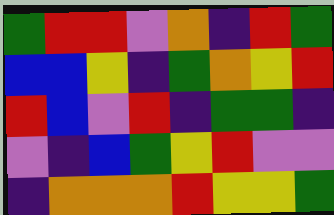[["green", "red", "red", "violet", "orange", "indigo", "red", "green"], ["blue", "blue", "yellow", "indigo", "green", "orange", "yellow", "red"], ["red", "blue", "violet", "red", "indigo", "green", "green", "indigo"], ["violet", "indigo", "blue", "green", "yellow", "red", "violet", "violet"], ["indigo", "orange", "orange", "orange", "red", "yellow", "yellow", "green"]]